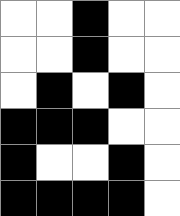[["white", "white", "black", "white", "white"], ["white", "white", "black", "white", "white"], ["white", "black", "white", "black", "white"], ["black", "black", "black", "white", "white"], ["black", "white", "white", "black", "white"], ["black", "black", "black", "black", "white"]]